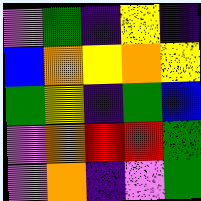[["violet", "green", "indigo", "yellow", "indigo"], ["blue", "orange", "yellow", "orange", "yellow"], ["green", "yellow", "indigo", "green", "blue"], ["violet", "orange", "red", "red", "green"], ["violet", "orange", "indigo", "violet", "green"]]